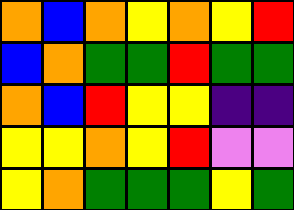[["orange", "blue", "orange", "yellow", "orange", "yellow", "red"], ["blue", "orange", "green", "green", "red", "green", "green"], ["orange", "blue", "red", "yellow", "yellow", "indigo", "indigo"], ["yellow", "yellow", "orange", "yellow", "red", "violet", "violet"], ["yellow", "orange", "green", "green", "green", "yellow", "green"]]